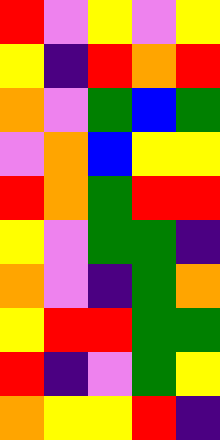[["red", "violet", "yellow", "violet", "yellow"], ["yellow", "indigo", "red", "orange", "red"], ["orange", "violet", "green", "blue", "green"], ["violet", "orange", "blue", "yellow", "yellow"], ["red", "orange", "green", "red", "red"], ["yellow", "violet", "green", "green", "indigo"], ["orange", "violet", "indigo", "green", "orange"], ["yellow", "red", "red", "green", "green"], ["red", "indigo", "violet", "green", "yellow"], ["orange", "yellow", "yellow", "red", "indigo"]]